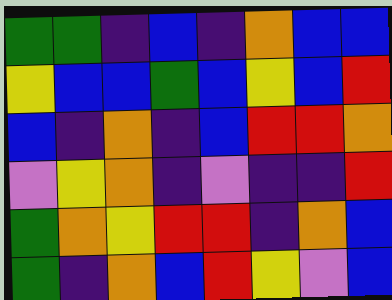[["green", "green", "indigo", "blue", "indigo", "orange", "blue", "blue"], ["yellow", "blue", "blue", "green", "blue", "yellow", "blue", "red"], ["blue", "indigo", "orange", "indigo", "blue", "red", "red", "orange"], ["violet", "yellow", "orange", "indigo", "violet", "indigo", "indigo", "red"], ["green", "orange", "yellow", "red", "red", "indigo", "orange", "blue"], ["green", "indigo", "orange", "blue", "red", "yellow", "violet", "blue"]]